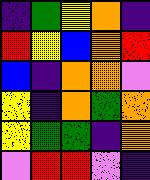[["indigo", "green", "yellow", "orange", "indigo"], ["red", "yellow", "blue", "orange", "red"], ["blue", "indigo", "orange", "orange", "violet"], ["yellow", "indigo", "orange", "green", "orange"], ["yellow", "green", "green", "indigo", "orange"], ["violet", "red", "red", "violet", "indigo"]]